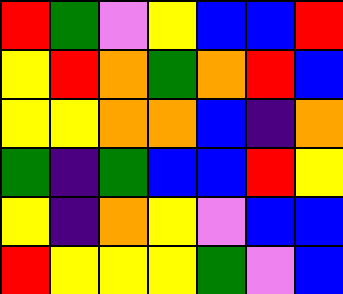[["red", "green", "violet", "yellow", "blue", "blue", "red"], ["yellow", "red", "orange", "green", "orange", "red", "blue"], ["yellow", "yellow", "orange", "orange", "blue", "indigo", "orange"], ["green", "indigo", "green", "blue", "blue", "red", "yellow"], ["yellow", "indigo", "orange", "yellow", "violet", "blue", "blue"], ["red", "yellow", "yellow", "yellow", "green", "violet", "blue"]]